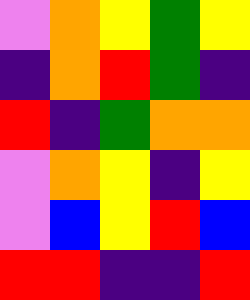[["violet", "orange", "yellow", "green", "yellow"], ["indigo", "orange", "red", "green", "indigo"], ["red", "indigo", "green", "orange", "orange"], ["violet", "orange", "yellow", "indigo", "yellow"], ["violet", "blue", "yellow", "red", "blue"], ["red", "red", "indigo", "indigo", "red"]]